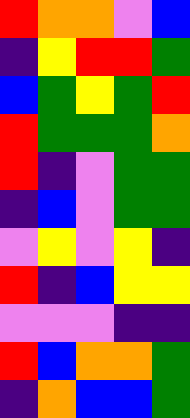[["red", "orange", "orange", "violet", "blue"], ["indigo", "yellow", "red", "red", "green"], ["blue", "green", "yellow", "green", "red"], ["red", "green", "green", "green", "orange"], ["red", "indigo", "violet", "green", "green"], ["indigo", "blue", "violet", "green", "green"], ["violet", "yellow", "violet", "yellow", "indigo"], ["red", "indigo", "blue", "yellow", "yellow"], ["violet", "violet", "violet", "indigo", "indigo"], ["red", "blue", "orange", "orange", "green"], ["indigo", "orange", "blue", "blue", "green"]]